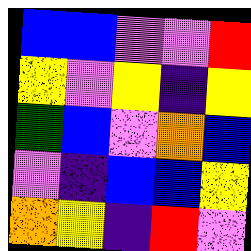[["blue", "blue", "violet", "violet", "red"], ["yellow", "violet", "yellow", "indigo", "yellow"], ["green", "blue", "violet", "orange", "blue"], ["violet", "indigo", "blue", "blue", "yellow"], ["orange", "yellow", "indigo", "red", "violet"]]